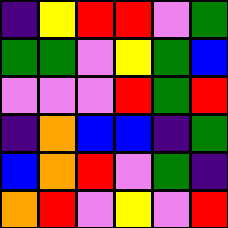[["indigo", "yellow", "red", "red", "violet", "green"], ["green", "green", "violet", "yellow", "green", "blue"], ["violet", "violet", "violet", "red", "green", "red"], ["indigo", "orange", "blue", "blue", "indigo", "green"], ["blue", "orange", "red", "violet", "green", "indigo"], ["orange", "red", "violet", "yellow", "violet", "red"]]